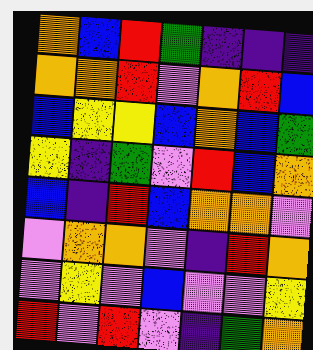[["orange", "blue", "red", "green", "indigo", "indigo", "indigo"], ["orange", "orange", "red", "violet", "orange", "red", "blue"], ["blue", "yellow", "yellow", "blue", "orange", "blue", "green"], ["yellow", "indigo", "green", "violet", "red", "blue", "orange"], ["blue", "indigo", "red", "blue", "orange", "orange", "violet"], ["violet", "orange", "orange", "violet", "indigo", "red", "orange"], ["violet", "yellow", "violet", "blue", "violet", "violet", "yellow"], ["red", "violet", "red", "violet", "indigo", "green", "orange"]]